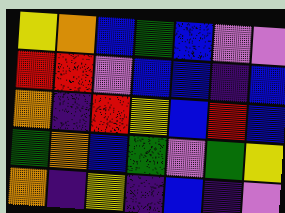[["yellow", "orange", "blue", "green", "blue", "violet", "violet"], ["red", "red", "violet", "blue", "blue", "indigo", "blue"], ["orange", "indigo", "red", "yellow", "blue", "red", "blue"], ["green", "orange", "blue", "green", "violet", "green", "yellow"], ["orange", "indigo", "yellow", "indigo", "blue", "indigo", "violet"]]